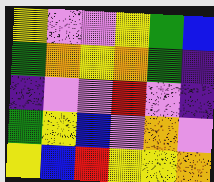[["yellow", "violet", "violet", "yellow", "green", "blue"], ["green", "orange", "yellow", "orange", "green", "indigo"], ["indigo", "violet", "violet", "red", "violet", "indigo"], ["green", "yellow", "blue", "violet", "orange", "violet"], ["yellow", "blue", "red", "yellow", "yellow", "orange"]]